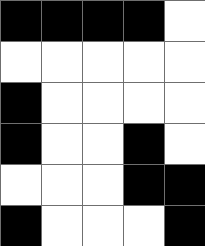[["black", "black", "black", "black", "white"], ["white", "white", "white", "white", "white"], ["black", "white", "white", "white", "white"], ["black", "white", "white", "black", "white"], ["white", "white", "white", "black", "black"], ["black", "white", "white", "white", "black"]]